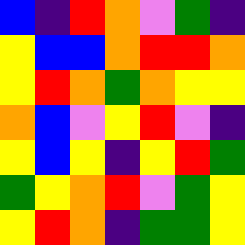[["blue", "indigo", "red", "orange", "violet", "green", "indigo"], ["yellow", "blue", "blue", "orange", "red", "red", "orange"], ["yellow", "red", "orange", "green", "orange", "yellow", "yellow"], ["orange", "blue", "violet", "yellow", "red", "violet", "indigo"], ["yellow", "blue", "yellow", "indigo", "yellow", "red", "green"], ["green", "yellow", "orange", "red", "violet", "green", "yellow"], ["yellow", "red", "orange", "indigo", "green", "green", "yellow"]]